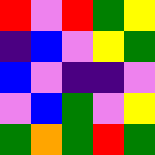[["red", "violet", "red", "green", "yellow"], ["indigo", "blue", "violet", "yellow", "green"], ["blue", "violet", "indigo", "indigo", "violet"], ["violet", "blue", "green", "violet", "yellow"], ["green", "orange", "green", "red", "green"]]